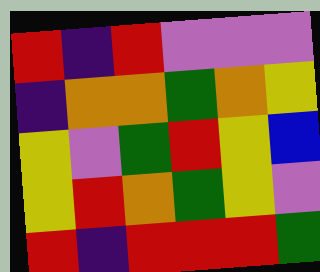[["red", "indigo", "red", "violet", "violet", "violet"], ["indigo", "orange", "orange", "green", "orange", "yellow"], ["yellow", "violet", "green", "red", "yellow", "blue"], ["yellow", "red", "orange", "green", "yellow", "violet"], ["red", "indigo", "red", "red", "red", "green"]]